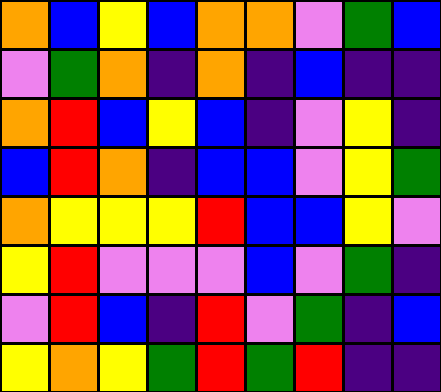[["orange", "blue", "yellow", "blue", "orange", "orange", "violet", "green", "blue"], ["violet", "green", "orange", "indigo", "orange", "indigo", "blue", "indigo", "indigo"], ["orange", "red", "blue", "yellow", "blue", "indigo", "violet", "yellow", "indigo"], ["blue", "red", "orange", "indigo", "blue", "blue", "violet", "yellow", "green"], ["orange", "yellow", "yellow", "yellow", "red", "blue", "blue", "yellow", "violet"], ["yellow", "red", "violet", "violet", "violet", "blue", "violet", "green", "indigo"], ["violet", "red", "blue", "indigo", "red", "violet", "green", "indigo", "blue"], ["yellow", "orange", "yellow", "green", "red", "green", "red", "indigo", "indigo"]]